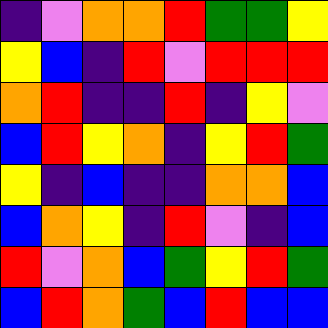[["indigo", "violet", "orange", "orange", "red", "green", "green", "yellow"], ["yellow", "blue", "indigo", "red", "violet", "red", "red", "red"], ["orange", "red", "indigo", "indigo", "red", "indigo", "yellow", "violet"], ["blue", "red", "yellow", "orange", "indigo", "yellow", "red", "green"], ["yellow", "indigo", "blue", "indigo", "indigo", "orange", "orange", "blue"], ["blue", "orange", "yellow", "indigo", "red", "violet", "indigo", "blue"], ["red", "violet", "orange", "blue", "green", "yellow", "red", "green"], ["blue", "red", "orange", "green", "blue", "red", "blue", "blue"]]